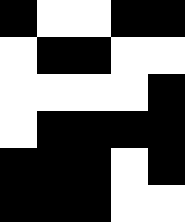[["black", "white", "white", "black", "black"], ["white", "black", "black", "white", "white"], ["white", "white", "white", "white", "black"], ["white", "black", "black", "black", "black"], ["black", "black", "black", "white", "black"], ["black", "black", "black", "white", "white"]]